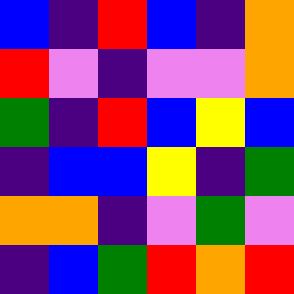[["blue", "indigo", "red", "blue", "indigo", "orange"], ["red", "violet", "indigo", "violet", "violet", "orange"], ["green", "indigo", "red", "blue", "yellow", "blue"], ["indigo", "blue", "blue", "yellow", "indigo", "green"], ["orange", "orange", "indigo", "violet", "green", "violet"], ["indigo", "blue", "green", "red", "orange", "red"]]